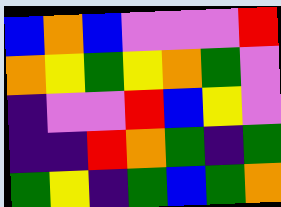[["blue", "orange", "blue", "violet", "violet", "violet", "red"], ["orange", "yellow", "green", "yellow", "orange", "green", "violet"], ["indigo", "violet", "violet", "red", "blue", "yellow", "violet"], ["indigo", "indigo", "red", "orange", "green", "indigo", "green"], ["green", "yellow", "indigo", "green", "blue", "green", "orange"]]